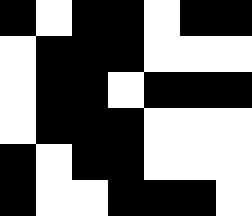[["black", "white", "black", "black", "white", "black", "black"], ["white", "black", "black", "black", "white", "white", "white"], ["white", "black", "black", "white", "black", "black", "black"], ["white", "black", "black", "black", "white", "white", "white"], ["black", "white", "black", "black", "white", "white", "white"], ["black", "white", "white", "black", "black", "black", "white"]]